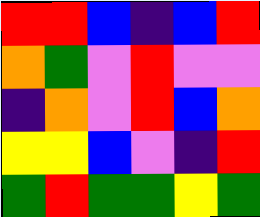[["red", "red", "blue", "indigo", "blue", "red"], ["orange", "green", "violet", "red", "violet", "violet"], ["indigo", "orange", "violet", "red", "blue", "orange"], ["yellow", "yellow", "blue", "violet", "indigo", "red"], ["green", "red", "green", "green", "yellow", "green"]]